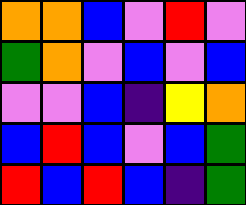[["orange", "orange", "blue", "violet", "red", "violet"], ["green", "orange", "violet", "blue", "violet", "blue"], ["violet", "violet", "blue", "indigo", "yellow", "orange"], ["blue", "red", "blue", "violet", "blue", "green"], ["red", "blue", "red", "blue", "indigo", "green"]]